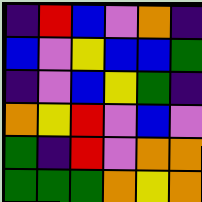[["indigo", "red", "blue", "violet", "orange", "indigo"], ["blue", "violet", "yellow", "blue", "blue", "green"], ["indigo", "violet", "blue", "yellow", "green", "indigo"], ["orange", "yellow", "red", "violet", "blue", "violet"], ["green", "indigo", "red", "violet", "orange", "orange"], ["green", "green", "green", "orange", "yellow", "orange"]]